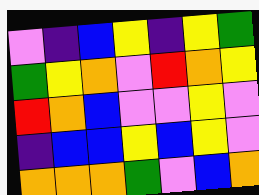[["violet", "indigo", "blue", "yellow", "indigo", "yellow", "green"], ["green", "yellow", "orange", "violet", "red", "orange", "yellow"], ["red", "orange", "blue", "violet", "violet", "yellow", "violet"], ["indigo", "blue", "blue", "yellow", "blue", "yellow", "violet"], ["orange", "orange", "orange", "green", "violet", "blue", "orange"]]